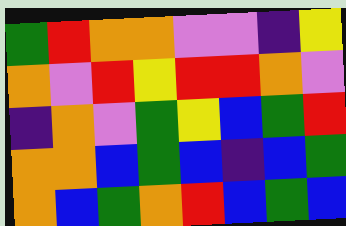[["green", "red", "orange", "orange", "violet", "violet", "indigo", "yellow"], ["orange", "violet", "red", "yellow", "red", "red", "orange", "violet"], ["indigo", "orange", "violet", "green", "yellow", "blue", "green", "red"], ["orange", "orange", "blue", "green", "blue", "indigo", "blue", "green"], ["orange", "blue", "green", "orange", "red", "blue", "green", "blue"]]